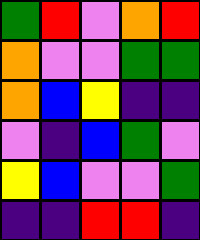[["green", "red", "violet", "orange", "red"], ["orange", "violet", "violet", "green", "green"], ["orange", "blue", "yellow", "indigo", "indigo"], ["violet", "indigo", "blue", "green", "violet"], ["yellow", "blue", "violet", "violet", "green"], ["indigo", "indigo", "red", "red", "indigo"]]